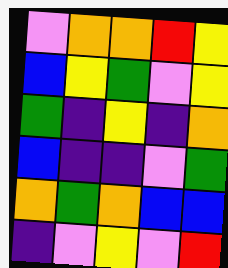[["violet", "orange", "orange", "red", "yellow"], ["blue", "yellow", "green", "violet", "yellow"], ["green", "indigo", "yellow", "indigo", "orange"], ["blue", "indigo", "indigo", "violet", "green"], ["orange", "green", "orange", "blue", "blue"], ["indigo", "violet", "yellow", "violet", "red"]]